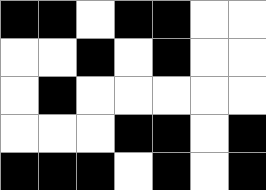[["black", "black", "white", "black", "black", "white", "white"], ["white", "white", "black", "white", "black", "white", "white"], ["white", "black", "white", "white", "white", "white", "white"], ["white", "white", "white", "black", "black", "white", "black"], ["black", "black", "black", "white", "black", "white", "black"]]